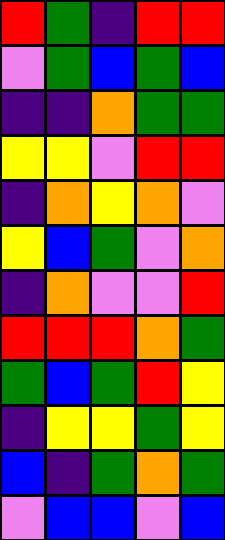[["red", "green", "indigo", "red", "red"], ["violet", "green", "blue", "green", "blue"], ["indigo", "indigo", "orange", "green", "green"], ["yellow", "yellow", "violet", "red", "red"], ["indigo", "orange", "yellow", "orange", "violet"], ["yellow", "blue", "green", "violet", "orange"], ["indigo", "orange", "violet", "violet", "red"], ["red", "red", "red", "orange", "green"], ["green", "blue", "green", "red", "yellow"], ["indigo", "yellow", "yellow", "green", "yellow"], ["blue", "indigo", "green", "orange", "green"], ["violet", "blue", "blue", "violet", "blue"]]